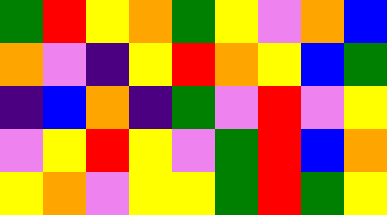[["green", "red", "yellow", "orange", "green", "yellow", "violet", "orange", "blue"], ["orange", "violet", "indigo", "yellow", "red", "orange", "yellow", "blue", "green"], ["indigo", "blue", "orange", "indigo", "green", "violet", "red", "violet", "yellow"], ["violet", "yellow", "red", "yellow", "violet", "green", "red", "blue", "orange"], ["yellow", "orange", "violet", "yellow", "yellow", "green", "red", "green", "yellow"]]